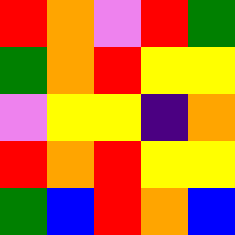[["red", "orange", "violet", "red", "green"], ["green", "orange", "red", "yellow", "yellow"], ["violet", "yellow", "yellow", "indigo", "orange"], ["red", "orange", "red", "yellow", "yellow"], ["green", "blue", "red", "orange", "blue"]]